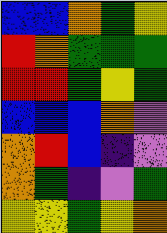[["blue", "blue", "orange", "green", "yellow"], ["red", "orange", "green", "green", "green"], ["red", "red", "green", "yellow", "green"], ["blue", "blue", "blue", "orange", "violet"], ["orange", "red", "blue", "indigo", "violet"], ["orange", "green", "indigo", "violet", "green"], ["yellow", "yellow", "green", "yellow", "orange"]]